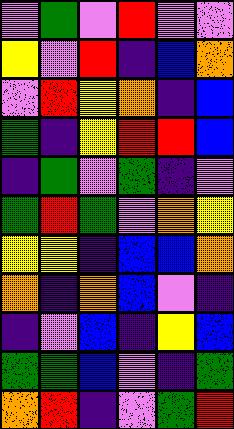[["violet", "green", "violet", "red", "violet", "violet"], ["yellow", "violet", "red", "indigo", "blue", "orange"], ["violet", "red", "yellow", "orange", "indigo", "blue"], ["green", "indigo", "yellow", "red", "red", "blue"], ["indigo", "green", "violet", "green", "indigo", "violet"], ["green", "red", "green", "violet", "orange", "yellow"], ["yellow", "yellow", "indigo", "blue", "blue", "orange"], ["orange", "indigo", "orange", "blue", "violet", "indigo"], ["indigo", "violet", "blue", "indigo", "yellow", "blue"], ["green", "green", "blue", "violet", "indigo", "green"], ["orange", "red", "indigo", "violet", "green", "red"]]